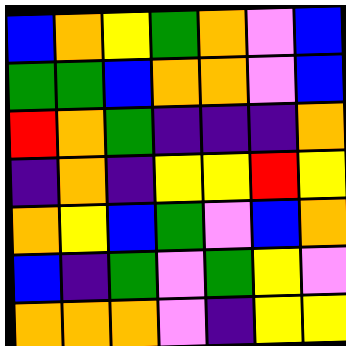[["blue", "orange", "yellow", "green", "orange", "violet", "blue"], ["green", "green", "blue", "orange", "orange", "violet", "blue"], ["red", "orange", "green", "indigo", "indigo", "indigo", "orange"], ["indigo", "orange", "indigo", "yellow", "yellow", "red", "yellow"], ["orange", "yellow", "blue", "green", "violet", "blue", "orange"], ["blue", "indigo", "green", "violet", "green", "yellow", "violet"], ["orange", "orange", "orange", "violet", "indigo", "yellow", "yellow"]]